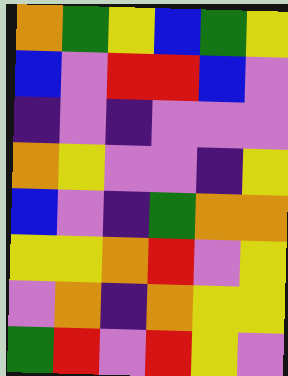[["orange", "green", "yellow", "blue", "green", "yellow"], ["blue", "violet", "red", "red", "blue", "violet"], ["indigo", "violet", "indigo", "violet", "violet", "violet"], ["orange", "yellow", "violet", "violet", "indigo", "yellow"], ["blue", "violet", "indigo", "green", "orange", "orange"], ["yellow", "yellow", "orange", "red", "violet", "yellow"], ["violet", "orange", "indigo", "orange", "yellow", "yellow"], ["green", "red", "violet", "red", "yellow", "violet"]]